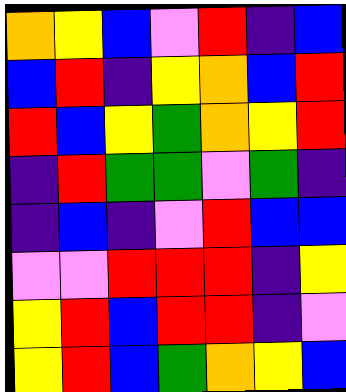[["orange", "yellow", "blue", "violet", "red", "indigo", "blue"], ["blue", "red", "indigo", "yellow", "orange", "blue", "red"], ["red", "blue", "yellow", "green", "orange", "yellow", "red"], ["indigo", "red", "green", "green", "violet", "green", "indigo"], ["indigo", "blue", "indigo", "violet", "red", "blue", "blue"], ["violet", "violet", "red", "red", "red", "indigo", "yellow"], ["yellow", "red", "blue", "red", "red", "indigo", "violet"], ["yellow", "red", "blue", "green", "orange", "yellow", "blue"]]